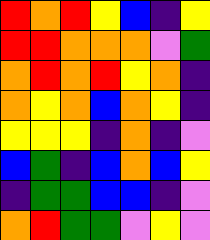[["red", "orange", "red", "yellow", "blue", "indigo", "yellow"], ["red", "red", "orange", "orange", "orange", "violet", "green"], ["orange", "red", "orange", "red", "yellow", "orange", "indigo"], ["orange", "yellow", "orange", "blue", "orange", "yellow", "indigo"], ["yellow", "yellow", "yellow", "indigo", "orange", "indigo", "violet"], ["blue", "green", "indigo", "blue", "orange", "blue", "yellow"], ["indigo", "green", "green", "blue", "blue", "indigo", "violet"], ["orange", "red", "green", "green", "violet", "yellow", "violet"]]